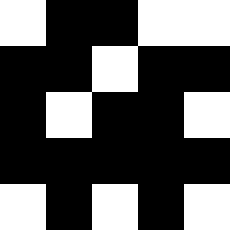[["white", "black", "black", "white", "white"], ["black", "black", "white", "black", "black"], ["black", "white", "black", "black", "white"], ["black", "black", "black", "black", "black"], ["white", "black", "white", "black", "white"]]